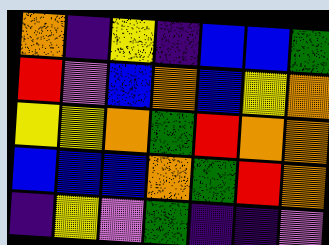[["orange", "indigo", "yellow", "indigo", "blue", "blue", "green"], ["red", "violet", "blue", "orange", "blue", "yellow", "orange"], ["yellow", "yellow", "orange", "green", "red", "orange", "orange"], ["blue", "blue", "blue", "orange", "green", "red", "orange"], ["indigo", "yellow", "violet", "green", "indigo", "indigo", "violet"]]